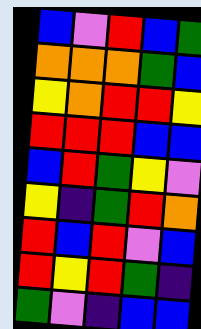[["blue", "violet", "red", "blue", "green"], ["orange", "orange", "orange", "green", "blue"], ["yellow", "orange", "red", "red", "yellow"], ["red", "red", "red", "blue", "blue"], ["blue", "red", "green", "yellow", "violet"], ["yellow", "indigo", "green", "red", "orange"], ["red", "blue", "red", "violet", "blue"], ["red", "yellow", "red", "green", "indigo"], ["green", "violet", "indigo", "blue", "blue"]]